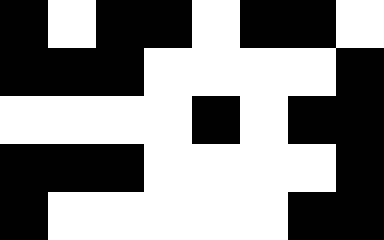[["black", "white", "black", "black", "white", "black", "black", "white"], ["black", "black", "black", "white", "white", "white", "white", "black"], ["white", "white", "white", "white", "black", "white", "black", "black"], ["black", "black", "black", "white", "white", "white", "white", "black"], ["black", "white", "white", "white", "white", "white", "black", "black"]]